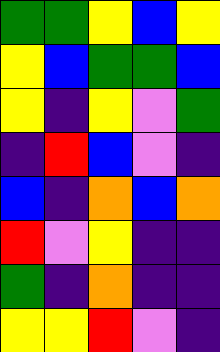[["green", "green", "yellow", "blue", "yellow"], ["yellow", "blue", "green", "green", "blue"], ["yellow", "indigo", "yellow", "violet", "green"], ["indigo", "red", "blue", "violet", "indigo"], ["blue", "indigo", "orange", "blue", "orange"], ["red", "violet", "yellow", "indigo", "indigo"], ["green", "indigo", "orange", "indigo", "indigo"], ["yellow", "yellow", "red", "violet", "indigo"]]